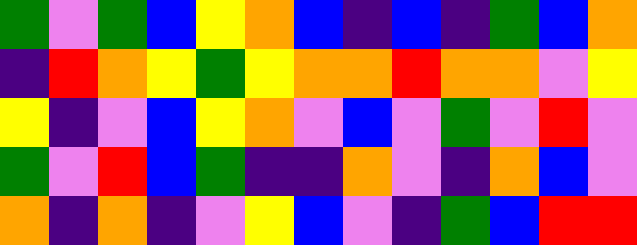[["green", "violet", "green", "blue", "yellow", "orange", "blue", "indigo", "blue", "indigo", "green", "blue", "orange"], ["indigo", "red", "orange", "yellow", "green", "yellow", "orange", "orange", "red", "orange", "orange", "violet", "yellow"], ["yellow", "indigo", "violet", "blue", "yellow", "orange", "violet", "blue", "violet", "green", "violet", "red", "violet"], ["green", "violet", "red", "blue", "green", "indigo", "indigo", "orange", "violet", "indigo", "orange", "blue", "violet"], ["orange", "indigo", "orange", "indigo", "violet", "yellow", "blue", "violet", "indigo", "green", "blue", "red", "red"]]